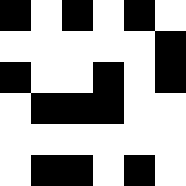[["black", "white", "black", "white", "black", "white"], ["white", "white", "white", "white", "white", "black"], ["black", "white", "white", "black", "white", "black"], ["white", "black", "black", "black", "white", "white"], ["white", "white", "white", "white", "white", "white"], ["white", "black", "black", "white", "black", "white"]]